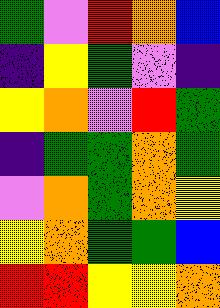[["green", "violet", "red", "orange", "blue"], ["indigo", "yellow", "green", "violet", "indigo"], ["yellow", "orange", "violet", "red", "green"], ["indigo", "green", "green", "orange", "green"], ["violet", "orange", "green", "orange", "yellow"], ["yellow", "orange", "green", "green", "blue"], ["red", "red", "yellow", "yellow", "orange"]]